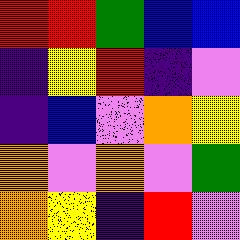[["red", "red", "green", "blue", "blue"], ["indigo", "yellow", "red", "indigo", "violet"], ["indigo", "blue", "violet", "orange", "yellow"], ["orange", "violet", "orange", "violet", "green"], ["orange", "yellow", "indigo", "red", "violet"]]